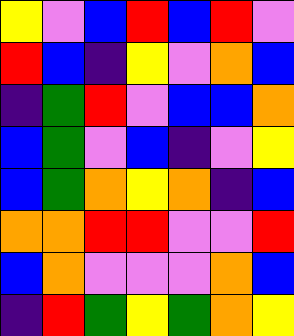[["yellow", "violet", "blue", "red", "blue", "red", "violet"], ["red", "blue", "indigo", "yellow", "violet", "orange", "blue"], ["indigo", "green", "red", "violet", "blue", "blue", "orange"], ["blue", "green", "violet", "blue", "indigo", "violet", "yellow"], ["blue", "green", "orange", "yellow", "orange", "indigo", "blue"], ["orange", "orange", "red", "red", "violet", "violet", "red"], ["blue", "orange", "violet", "violet", "violet", "orange", "blue"], ["indigo", "red", "green", "yellow", "green", "orange", "yellow"]]